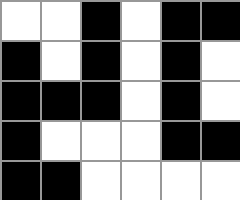[["white", "white", "black", "white", "black", "black"], ["black", "white", "black", "white", "black", "white"], ["black", "black", "black", "white", "black", "white"], ["black", "white", "white", "white", "black", "black"], ["black", "black", "white", "white", "white", "white"]]